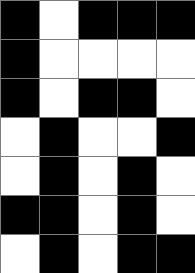[["black", "white", "black", "black", "black"], ["black", "white", "white", "white", "white"], ["black", "white", "black", "black", "white"], ["white", "black", "white", "white", "black"], ["white", "black", "white", "black", "white"], ["black", "black", "white", "black", "white"], ["white", "black", "white", "black", "black"]]